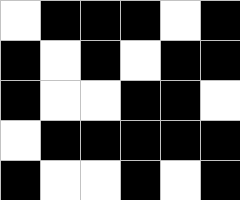[["white", "black", "black", "black", "white", "black"], ["black", "white", "black", "white", "black", "black"], ["black", "white", "white", "black", "black", "white"], ["white", "black", "black", "black", "black", "black"], ["black", "white", "white", "black", "white", "black"]]